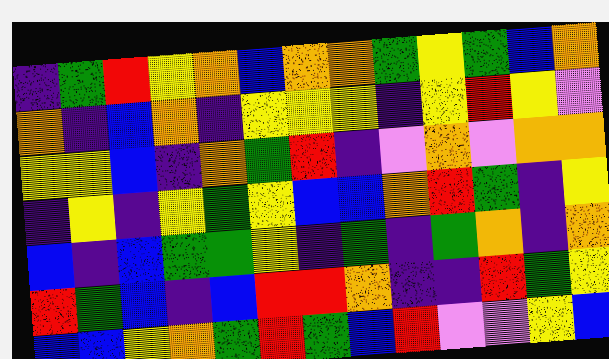[["indigo", "green", "red", "yellow", "orange", "blue", "orange", "orange", "green", "yellow", "green", "blue", "orange"], ["orange", "indigo", "blue", "orange", "indigo", "yellow", "yellow", "yellow", "indigo", "yellow", "red", "yellow", "violet"], ["yellow", "yellow", "blue", "indigo", "orange", "green", "red", "indigo", "violet", "orange", "violet", "orange", "orange"], ["indigo", "yellow", "indigo", "yellow", "green", "yellow", "blue", "blue", "orange", "red", "green", "indigo", "yellow"], ["blue", "indigo", "blue", "green", "green", "yellow", "indigo", "green", "indigo", "green", "orange", "indigo", "orange"], ["red", "green", "blue", "indigo", "blue", "red", "red", "orange", "indigo", "indigo", "red", "green", "yellow"], ["blue", "blue", "yellow", "orange", "green", "red", "green", "blue", "red", "violet", "violet", "yellow", "blue"]]